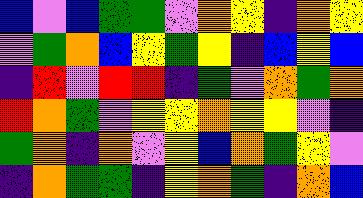[["blue", "violet", "blue", "green", "green", "violet", "orange", "yellow", "indigo", "orange", "yellow"], ["violet", "green", "orange", "blue", "yellow", "green", "yellow", "indigo", "blue", "yellow", "blue"], ["indigo", "red", "violet", "red", "red", "indigo", "green", "violet", "orange", "green", "orange"], ["red", "orange", "green", "violet", "yellow", "yellow", "orange", "yellow", "yellow", "violet", "indigo"], ["green", "orange", "indigo", "orange", "violet", "yellow", "blue", "orange", "green", "yellow", "violet"], ["indigo", "orange", "green", "green", "indigo", "yellow", "orange", "green", "indigo", "orange", "blue"]]